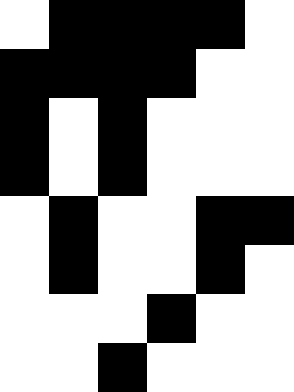[["white", "black", "black", "black", "black", "white"], ["black", "black", "black", "black", "white", "white"], ["black", "white", "black", "white", "white", "white"], ["black", "white", "black", "white", "white", "white"], ["white", "black", "white", "white", "black", "black"], ["white", "black", "white", "white", "black", "white"], ["white", "white", "white", "black", "white", "white"], ["white", "white", "black", "white", "white", "white"]]